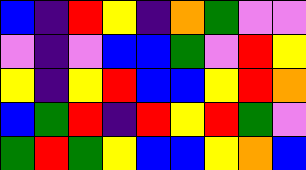[["blue", "indigo", "red", "yellow", "indigo", "orange", "green", "violet", "violet"], ["violet", "indigo", "violet", "blue", "blue", "green", "violet", "red", "yellow"], ["yellow", "indigo", "yellow", "red", "blue", "blue", "yellow", "red", "orange"], ["blue", "green", "red", "indigo", "red", "yellow", "red", "green", "violet"], ["green", "red", "green", "yellow", "blue", "blue", "yellow", "orange", "blue"]]